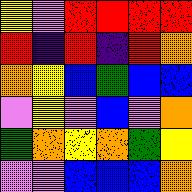[["yellow", "violet", "red", "red", "red", "red"], ["red", "indigo", "red", "indigo", "red", "orange"], ["orange", "yellow", "blue", "green", "blue", "blue"], ["violet", "yellow", "violet", "blue", "violet", "orange"], ["green", "orange", "yellow", "orange", "green", "yellow"], ["violet", "violet", "blue", "blue", "blue", "orange"]]